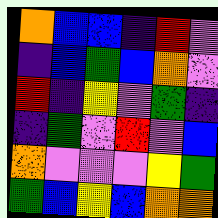[["orange", "blue", "blue", "indigo", "red", "violet"], ["indigo", "blue", "green", "blue", "orange", "violet"], ["red", "indigo", "yellow", "violet", "green", "indigo"], ["indigo", "green", "violet", "red", "violet", "blue"], ["orange", "violet", "violet", "violet", "yellow", "green"], ["green", "blue", "yellow", "blue", "orange", "orange"]]